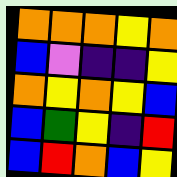[["orange", "orange", "orange", "yellow", "orange"], ["blue", "violet", "indigo", "indigo", "yellow"], ["orange", "yellow", "orange", "yellow", "blue"], ["blue", "green", "yellow", "indigo", "red"], ["blue", "red", "orange", "blue", "yellow"]]